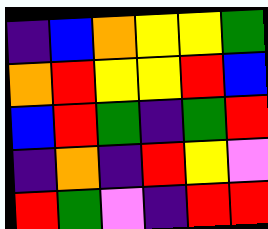[["indigo", "blue", "orange", "yellow", "yellow", "green"], ["orange", "red", "yellow", "yellow", "red", "blue"], ["blue", "red", "green", "indigo", "green", "red"], ["indigo", "orange", "indigo", "red", "yellow", "violet"], ["red", "green", "violet", "indigo", "red", "red"]]